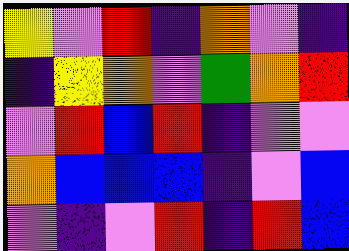[["yellow", "violet", "red", "indigo", "orange", "violet", "indigo"], ["indigo", "yellow", "orange", "violet", "green", "orange", "red"], ["violet", "red", "blue", "red", "indigo", "violet", "violet"], ["orange", "blue", "blue", "blue", "indigo", "violet", "blue"], ["violet", "indigo", "violet", "red", "indigo", "red", "blue"]]